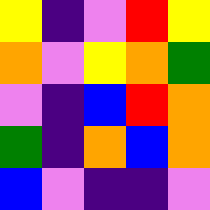[["yellow", "indigo", "violet", "red", "yellow"], ["orange", "violet", "yellow", "orange", "green"], ["violet", "indigo", "blue", "red", "orange"], ["green", "indigo", "orange", "blue", "orange"], ["blue", "violet", "indigo", "indigo", "violet"]]